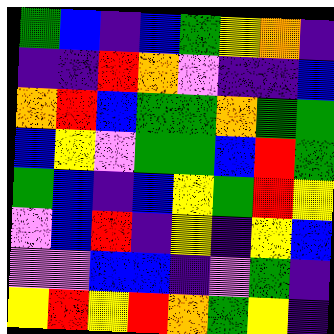[["green", "blue", "indigo", "blue", "green", "yellow", "orange", "indigo"], ["indigo", "indigo", "red", "orange", "violet", "indigo", "indigo", "blue"], ["orange", "red", "blue", "green", "green", "orange", "green", "green"], ["blue", "yellow", "violet", "green", "green", "blue", "red", "green"], ["green", "blue", "indigo", "blue", "yellow", "green", "red", "yellow"], ["violet", "blue", "red", "indigo", "yellow", "indigo", "yellow", "blue"], ["violet", "violet", "blue", "blue", "indigo", "violet", "green", "indigo"], ["yellow", "red", "yellow", "red", "orange", "green", "yellow", "indigo"]]